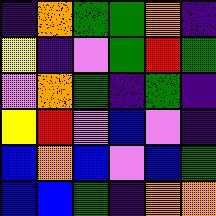[["indigo", "orange", "green", "green", "orange", "indigo"], ["yellow", "indigo", "violet", "green", "red", "green"], ["violet", "orange", "green", "indigo", "green", "indigo"], ["yellow", "red", "violet", "blue", "violet", "indigo"], ["blue", "orange", "blue", "violet", "blue", "green"], ["blue", "blue", "green", "indigo", "orange", "orange"]]